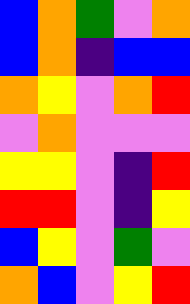[["blue", "orange", "green", "violet", "orange"], ["blue", "orange", "indigo", "blue", "blue"], ["orange", "yellow", "violet", "orange", "red"], ["violet", "orange", "violet", "violet", "violet"], ["yellow", "yellow", "violet", "indigo", "red"], ["red", "red", "violet", "indigo", "yellow"], ["blue", "yellow", "violet", "green", "violet"], ["orange", "blue", "violet", "yellow", "red"]]